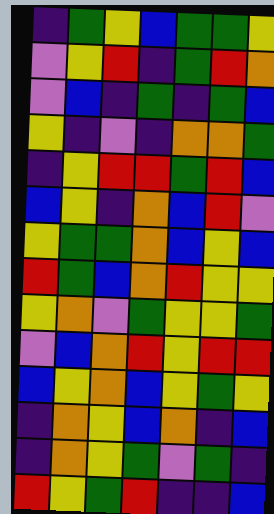[["indigo", "green", "yellow", "blue", "green", "green", "yellow"], ["violet", "yellow", "red", "indigo", "green", "red", "orange"], ["violet", "blue", "indigo", "green", "indigo", "green", "blue"], ["yellow", "indigo", "violet", "indigo", "orange", "orange", "green"], ["indigo", "yellow", "red", "red", "green", "red", "blue"], ["blue", "yellow", "indigo", "orange", "blue", "red", "violet"], ["yellow", "green", "green", "orange", "blue", "yellow", "blue"], ["red", "green", "blue", "orange", "red", "yellow", "yellow"], ["yellow", "orange", "violet", "green", "yellow", "yellow", "green"], ["violet", "blue", "orange", "red", "yellow", "red", "red"], ["blue", "yellow", "orange", "blue", "yellow", "green", "yellow"], ["indigo", "orange", "yellow", "blue", "orange", "indigo", "blue"], ["indigo", "orange", "yellow", "green", "violet", "green", "indigo"], ["red", "yellow", "green", "red", "indigo", "indigo", "blue"]]